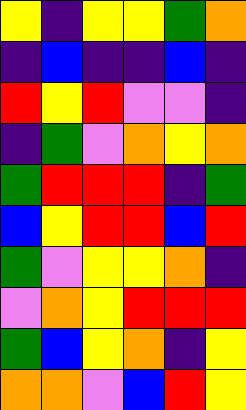[["yellow", "indigo", "yellow", "yellow", "green", "orange"], ["indigo", "blue", "indigo", "indigo", "blue", "indigo"], ["red", "yellow", "red", "violet", "violet", "indigo"], ["indigo", "green", "violet", "orange", "yellow", "orange"], ["green", "red", "red", "red", "indigo", "green"], ["blue", "yellow", "red", "red", "blue", "red"], ["green", "violet", "yellow", "yellow", "orange", "indigo"], ["violet", "orange", "yellow", "red", "red", "red"], ["green", "blue", "yellow", "orange", "indigo", "yellow"], ["orange", "orange", "violet", "blue", "red", "yellow"]]